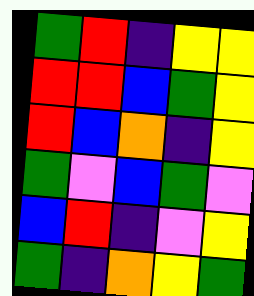[["green", "red", "indigo", "yellow", "yellow"], ["red", "red", "blue", "green", "yellow"], ["red", "blue", "orange", "indigo", "yellow"], ["green", "violet", "blue", "green", "violet"], ["blue", "red", "indigo", "violet", "yellow"], ["green", "indigo", "orange", "yellow", "green"]]